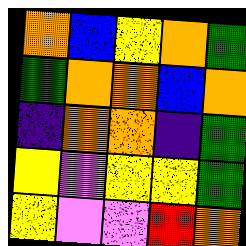[["orange", "blue", "yellow", "orange", "green"], ["green", "orange", "orange", "blue", "orange"], ["indigo", "orange", "orange", "indigo", "green"], ["yellow", "violet", "yellow", "yellow", "green"], ["yellow", "violet", "violet", "red", "orange"]]